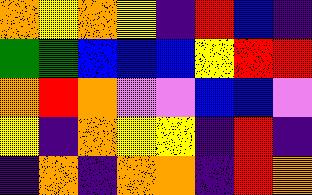[["orange", "yellow", "orange", "yellow", "indigo", "red", "blue", "indigo"], ["green", "green", "blue", "blue", "blue", "yellow", "red", "red"], ["orange", "red", "orange", "violet", "violet", "blue", "blue", "violet"], ["yellow", "indigo", "orange", "yellow", "yellow", "indigo", "red", "indigo"], ["indigo", "orange", "indigo", "orange", "orange", "indigo", "red", "orange"]]